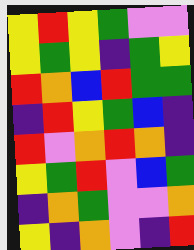[["yellow", "red", "yellow", "green", "violet", "violet"], ["yellow", "green", "yellow", "indigo", "green", "yellow"], ["red", "orange", "blue", "red", "green", "green"], ["indigo", "red", "yellow", "green", "blue", "indigo"], ["red", "violet", "orange", "red", "orange", "indigo"], ["yellow", "green", "red", "violet", "blue", "green"], ["indigo", "orange", "green", "violet", "violet", "orange"], ["yellow", "indigo", "orange", "violet", "indigo", "red"]]